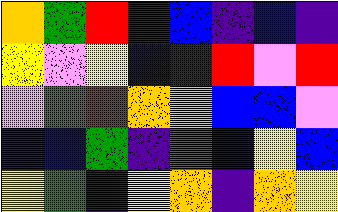[["orange", "green", "red", "indigo", "blue", "indigo", "blue", "indigo"], ["yellow", "violet", "yellow", "blue", "indigo", "red", "violet", "red"], ["violet", "green", "red", "orange", "violet", "blue", "blue", "violet"], ["indigo", "blue", "green", "indigo", "green", "blue", "yellow", "blue"], ["yellow", "green", "indigo", "yellow", "orange", "indigo", "orange", "yellow"]]